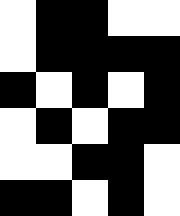[["white", "black", "black", "white", "white"], ["white", "black", "black", "black", "black"], ["black", "white", "black", "white", "black"], ["white", "black", "white", "black", "black"], ["white", "white", "black", "black", "white"], ["black", "black", "white", "black", "white"]]